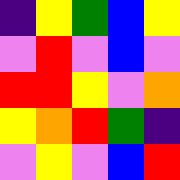[["indigo", "yellow", "green", "blue", "yellow"], ["violet", "red", "violet", "blue", "violet"], ["red", "red", "yellow", "violet", "orange"], ["yellow", "orange", "red", "green", "indigo"], ["violet", "yellow", "violet", "blue", "red"]]